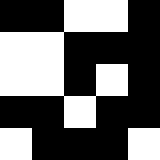[["black", "black", "white", "white", "black"], ["white", "white", "black", "black", "black"], ["white", "white", "black", "white", "black"], ["black", "black", "white", "black", "black"], ["white", "black", "black", "black", "white"]]